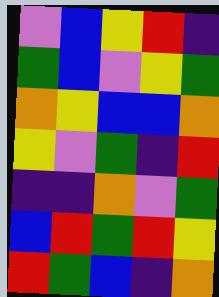[["violet", "blue", "yellow", "red", "indigo"], ["green", "blue", "violet", "yellow", "green"], ["orange", "yellow", "blue", "blue", "orange"], ["yellow", "violet", "green", "indigo", "red"], ["indigo", "indigo", "orange", "violet", "green"], ["blue", "red", "green", "red", "yellow"], ["red", "green", "blue", "indigo", "orange"]]